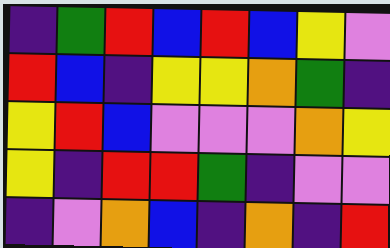[["indigo", "green", "red", "blue", "red", "blue", "yellow", "violet"], ["red", "blue", "indigo", "yellow", "yellow", "orange", "green", "indigo"], ["yellow", "red", "blue", "violet", "violet", "violet", "orange", "yellow"], ["yellow", "indigo", "red", "red", "green", "indigo", "violet", "violet"], ["indigo", "violet", "orange", "blue", "indigo", "orange", "indigo", "red"]]